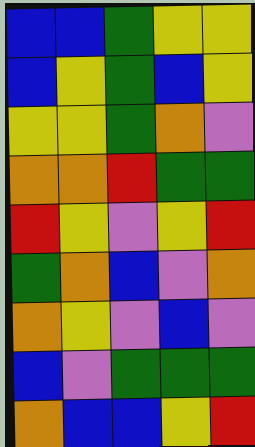[["blue", "blue", "green", "yellow", "yellow"], ["blue", "yellow", "green", "blue", "yellow"], ["yellow", "yellow", "green", "orange", "violet"], ["orange", "orange", "red", "green", "green"], ["red", "yellow", "violet", "yellow", "red"], ["green", "orange", "blue", "violet", "orange"], ["orange", "yellow", "violet", "blue", "violet"], ["blue", "violet", "green", "green", "green"], ["orange", "blue", "blue", "yellow", "red"]]